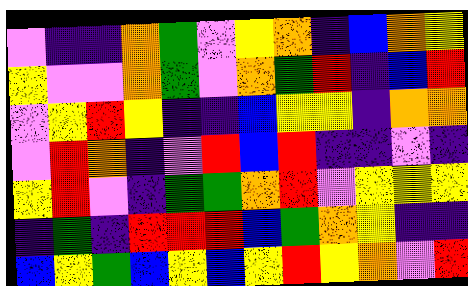[["violet", "indigo", "indigo", "orange", "green", "violet", "yellow", "orange", "indigo", "blue", "orange", "yellow"], ["yellow", "violet", "violet", "orange", "green", "violet", "orange", "green", "red", "indigo", "blue", "red"], ["violet", "yellow", "red", "yellow", "indigo", "indigo", "blue", "yellow", "yellow", "indigo", "orange", "orange"], ["violet", "red", "orange", "indigo", "violet", "red", "blue", "red", "indigo", "indigo", "violet", "indigo"], ["yellow", "red", "violet", "indigo", "green", "green", "orange", "red", "violet", "yellow", "yellow", "yellow"], ["indigo", "green", "indigo", "red", "red", "red", "blue", "green", "orange", "yellow", "indigo", "indigo"], ["blue", "yellow", "green", "blue", "yellow", "blue", "yellow", "red", "yellow", "orange", "violet", "red"]]